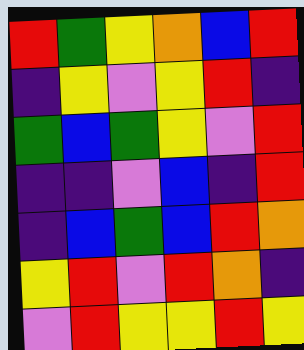[["red", "green", "yellow", "orange", "blue", "red"], ["indigo", "yellow", "violet", "yellow", "red", "indigo"], ["green", "blue", "green", "yellow", "violet", "red"], ["indigo", "indigo", "violet", "blue", "indigo", "red"], ["indigo", "blue", "green", "blue", "red", "orange"], ["yellow", "red", "violet", "red", "orange", "indigo"], ["violet", "red", "yellow", "yellow", "red", "yellow"]]